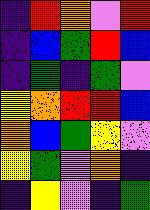[["indigo", "red", "orange", "violet", "red"], ["indigo", "blue", "green", "red", "blue"], ["indigo", "green", "indigo", "green", "violet"], ["yellow", "orange", "red", "red", "blue"], ["orange", "blue", "green", "yellow", "violet"], ["yellow", "green", "violet", "orange", "indigo"], ["indigo", "yellow", "violet", "indigo", "green"]]